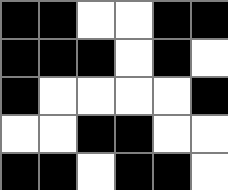[["black", "black", "white", "white", "black", "black"], ["black", "black", "black", "white", "black", "white"], ["black", "white", "white", "white", "white", "black"], ["white", "white", "black", "black", "white", "white"], ["black", "black", "white", "black", "black", "white"]]